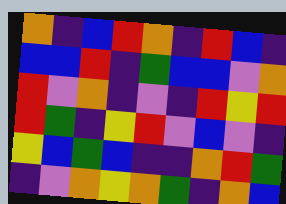[["orange", "indigo", "blue", "red", "orange", "indigo", "red", "blue", "indigo"], ["blue", "blue", "red", "indigo", "green", "blue", "blue", "violet", "orange"], ["red", "violet", "orange", "indigo", "violet", "indigo", "red", "yellow", "red"], ["red", "green", "indigo", "yellow", "red", "violet", "blue", "violet", "indigo"], ["yellow", "blue", "green", "blue", "indigo", "indigo", "orange", "red", "green"], ["indigo", "violet", "orange", "yellow", "orange", "green", "indigo", "orange", "blue"]]